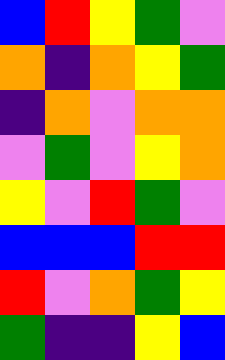[["blue", "red", "yellow", "green", "violet"], ["orange", "indigo", "orange", "yellow", "green"], ["indigo", "orange", "violet", "orange", "orange"], ["violet", "green", "violet", "yellow", "orange"], ["yellow", "violet", "red", "green", "violet"], ["blue", "blue", "blue", "red", "red"], ["red", "violet", "orange", "green", "yellow"], ["green", "indigo", "indigo", "yellow", "blue"]]